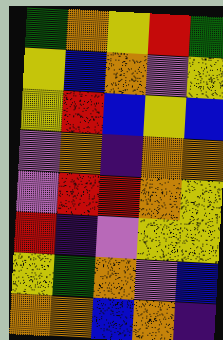[["green", "orange", "yellow", "red", "green"], ["yellow", "blue", "orange", "violet", "yellow"], ["yellow", "red", "blue", "yellow", "blue"], ["violet", "orange", "indigo", "orange", "orange"], ["violet", "red", "red", "orange", "yellow"], ["red", "indigo", "violet", "yellow", "yellow"], ["yellow", "green", "orange", "violet", "blue"], ["orange", "orange", "blue", "orange", "indigo"]]